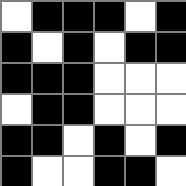[["white", "black", "black", "black", "white", "black"], ["black", "white", "black", "white", "black", "black"], ["black", "black", "black", "white", "white", "white"], ["white", "black", "black", "white", "white", "white"], ["black", "black", "white", "black", "white", "black"], ["black", "white", "white", "black", "black", "white"]]